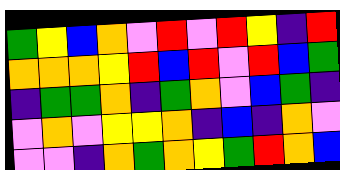[["green", "yellow", "blue", "orange", "violet", "red", "violet", "red", "yellow", "indigo", "red"], ["orange", "orange", "orange", "yellow", "red", "blue", "red", "violet", "red", "blue", "green"], ["indigo", "green", "green", "orange", "indigo", "green", "orange", "violet", "blue", "green", "indigo"], ["violet", "orange", "violet", "yellow", "yellow", "orange", "indigo", "blue", "indigo", "orange", "violet"], ["violet", "violet", "indigo", "orange", "green", "orange", "yellow", "green", "red", "orange", "blue"]]